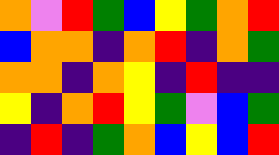[["orange", "violet", "red", "green", "blue", "yellow", "green", "orange", "red"], ["blue", "orange", "orange", "indigo", "orange", "red", "indigo", "orange", "green"], ["orange", "orange", "indigo", "orange", "yellow", "indigo", "red", "indigo", "indigo"], ["yellow", "indigo", "orange", "red", "yellow", "green", "violet", "blue", "green"], ["indigo", "red", "indigo", "green", "orange", "blue", "yellow", "blue", "red"]]